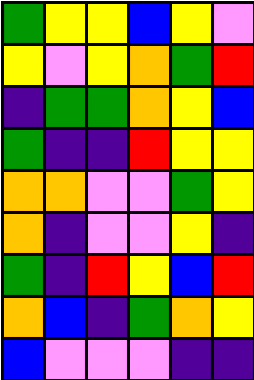[["green", "yellow", "yellow", "blue", "yellow", "violet"], ["yellow", "violet", "yellow", "orange", "green", "red"], ["indigo", "green", "green", "orange", "yellow", "blue"], ["green", "indigo", "indigo", "red", "yellow", "yellow"], ["orange", "orange", "violet", "violet", "green", "yellow"], ["orange", "indigo", "violet", "violet", "yellow", "indigo"], ["green", "indigo", "red", "yellow", "blue", "red"], ["orange", "blue", "indigo", "green", "orange", "yellow"], ["blue", "violet", "violet", "violet", "indigo", "indigo"]]